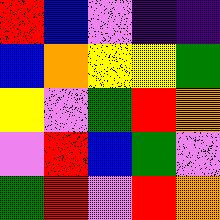[["red", "blue", "violet", "indigo", "indigo"], ["blue", "orange", "yellow", "yellow", "green"], ["yellow", "violet", "green", "red", "orange"], ["violet", "red", "blue", "green", "violet"], ["green", "red", "violet", "red", "orange"]]